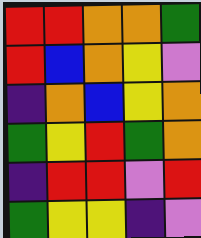[["red", "red", "orange", "orange", "green"], ["red", "blue", "orange", "yellow", "violet"], ["indigo", "orange", "blue", "yellow", "orange"], ["green", "yellow", "red", "green", "orange"], ["indigo", "red", "red", "violet", "red"], ["green", "yellow", "yellow", "indigo", "violet"]]